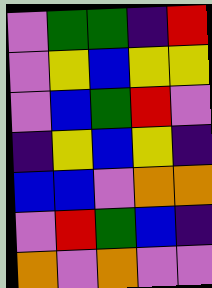[["violet", "green", "green", "indigo", "red"], ["violet", "yellow", "blue", "yellow", "yellow"], ["violet", "blue", "green", "red", "violet"], ["indigo", "yellow", "blue", "yellow", "indigo"], ["blue", "blue", "violet", "orange", "orange"], ["violet", "red", "green", "blue", "indigo"], ["orange", "violet", "orange", "violet", "violet"]]